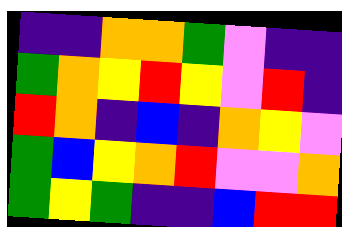[["indigo", "indigo", "orange", "orange", "green", "violet", "indigo", "indigo"], ["green", "orange", "yellow", "red", "yellow", "violet", "red", "indigo"], ["red", "orange", "indigo", "blue", "indigo", "orange", "yellow", "violet"], ["green", "blue", "yellow", "orange", "red", "violet", "violet", "orange"], ["green", "yellow", "green", "indigo", "indigo", "blue", "red", "red"]]